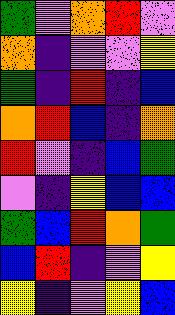[["green", "violet", "orange", "red", "violet"], ["orange", "indigo", "violet", "violet", "yellow"], ["green", "indigo", "red", "indigo", "blue"], ["orange", "red", "blue", "indigo", "orange"], ["red", "violet", "indigo", "blue", "green"], ["violet", "indigo", "yellow", "blue", "blue"], ["green", "blue", "red", "orange", "green"], ["blue", "red", "indigo", "violet", "yellow"], ["yellow", "indigo", "violet", "yellow", "blue"]]